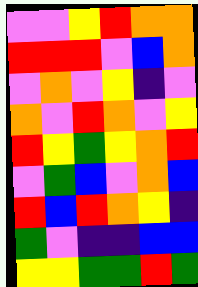[["violet", "violet", "yellow", "red", "orange", "orange"], ["red", "red", "red", "violet", "blue", "orange"], ["violet", "orange", "violet", "yellow", "indigo", "violet"], ["orange", "violet", "red", "orange", "violet", "yellow"], ["red", "yellow", "green", "yellow", "orange", "red"], ["violet", "green", "blue", "violet", "orange", "blue"], ["red", "blue", "red", "orange", "yellow", "indigo"], ["green", "violet", "indigo", "indigo", "blue", "blue"], ["yellow", "yellow", "green", "green", "red", "green"]]